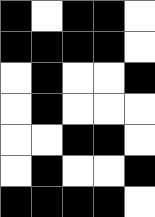[["black", "white", "black", "black", "white"], ["black", "black", "black", "black", "white"], ["white", "black", "white", "white", "black"], ["white", "black", "white", "white", "white"], ["white", "white", "black", "black", "white"], ["white", "black", "white", "white", "black"], ["black", "black", "black", "black", "white"]]